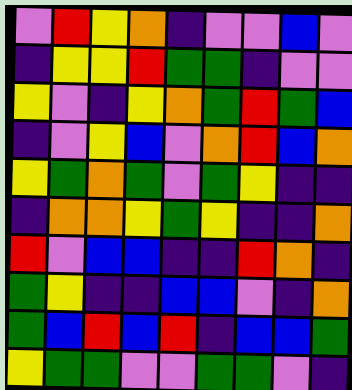[["violet", "red", "yellow", "orange", "indigo", "violet", "violet", "blue", "violet"], ["indigo", "yellow", "yellow", "red", "green", "green", "indigo", "violet", "violet"], ["yellow", "violet", "indigo", "yellow", "orange", "green", "red", "green", "blue"], ["indigo", "violet", "yellow", "blue", "violet", "orange", "red", "blue", "orange"], ["yellow", "green", "orange", "green", "violet", "green", "yellow", "indigo", "indigo"], ["indigo", "orange", "orange", "yellow", "green", "yellow", "indigo", "indigo", "orange"], ["red", "violet", "blue", "blue", "indigo", "indigo", "red", "orange", "indigo"], ["green", "yellow", "indigo", "indigo", "blue", "blue", "violet", "indigo", "orange"], ["green", "blue", "red", "blue", "red", "indigo", "blue", "blue", "green"], ["yellow", "green", "green", "violet", "violet", "green", "green", "violet", "indigo"]]